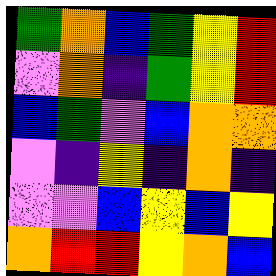[["green", "orange", "blue", "green", "yellow", "red"], ["violet", "orange", "indigo", "green", "yellow", "red"], ["blue", "green", "violet", "blue", "orange", "orange"], ["violet", "indigo", "yellow", "indigo", "orange", "indigo"], ["violet", "violet", "blue", "yellow", "blue", "yellow"], ["orange", "red", "red", "yellow", "orange", "blue"]]